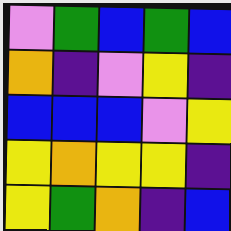[["violet", "green", "blue", "green", "blue"], ["orange", "indigo", "violet", "yellow", "indigo"], ["blue", "blue", "blue", "violet", "yellow"], ["yellow", "orange", "yellow", "yellow", "indigo"], ["yellow", "green", "orange", "indigo", "blue"]]